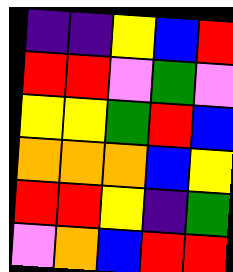[["indigo", "indigo", "yellow", "blue", "red"], ["red", "red", "violet", "green", "violet"], ["yellow", "yellow", "green", "red", "blue"], ["orange", "orange", "orange", "blue", "yellow"], ["red", "red", "yellow", "indigo", "green"], ["violet", "orange", "blue", "red", "red"]]